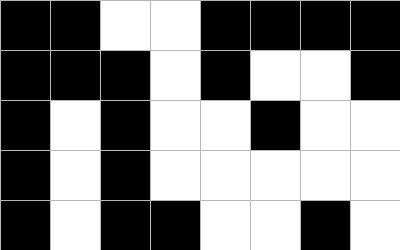[["black", "black", "white", "white", "black", "black", "black", "black"], ["black", "black", "black", "white", "black", "white", "white", "black"], ["black", "white", "black", "white", "white", "black", "white", "white"], ["black", "white", "black", "white", "white", "white", "white", "white"], ["black", "white", "black", "black", "white", "white", "black", "white"]]